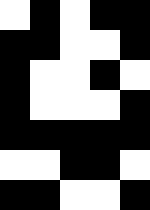[["white", "black", "white", "black", "black"], ["black", "black", "white", "white", "black"], ["black", "white", "white", "black", "white"], ["black", "white", "white", "white", "black"], ["black", "black", "black", "black", "black"], ["white", "white", "black", "black", "white"], ["black", "black", "white", "white", "black"]]